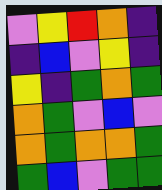[["violet", "yellow", "red", "orange", "indigo"], ["indigo", "blue", "violet", "yellow", "indigo"], ["yellow", "indigo", "green", "orange", "green"], ["orange", "green", "violet", "blue", "violet"], ["orange", "green", "orange", "orange", "green"], ["green", "blue", "violet", "green", "green"]]